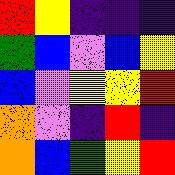[["red", "yellow", "indigo", "indigo", "indigo"], ["green", "blue", "violet", "blue", "yellow"], ["blue", "violet", "yellow", "yellow", "red"], ["orange", "violet", "indigo", "red", "indigo"], ["orange", "blue", "green", "yellow", "red"]]